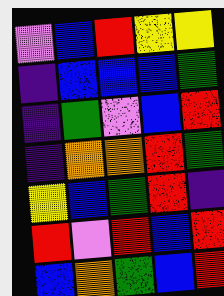[["violet", "blue", "red", "yellow", "yellow"], ["indigo", "blue", "blue", "blue", "green"], ["indigo", "green", "violet", "blue", "red"], ["indigo", "orange", "orange", "red", "green"], ["yellow", "blue", "green", "red", "indigo"], ["red", "violet", "red", "blue", "red"], ["blue", "orange", "green", "blue", "red"]]